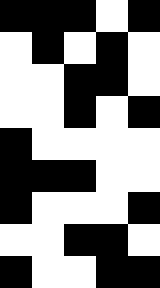[["black", "black", "black", "white", "black"], ["white", "black", "white", "black", "white"], ["white", "white", "black", "black", "white"], ["white", "white", "black", "white", "black"], ["black", "white", "white", "white", "white"], ["black", "black", "black", "white", "white"], ["black", "white", "white", "white", "black"], ["white", "white", "black", "black", "white"], ["black", "white", "white", "black", "black"]]